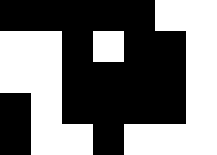[["black", "black", "black", "black", "black", "white", "white"], ["white", "white", "black", "white", "black", "black", "white"], ["white", "white", "black", "black", "black", "black", "white"], ["black", "white", "black", "black", "black", "black", "white"], ["black", "white", "white", "black", "white", "white", "white"]]